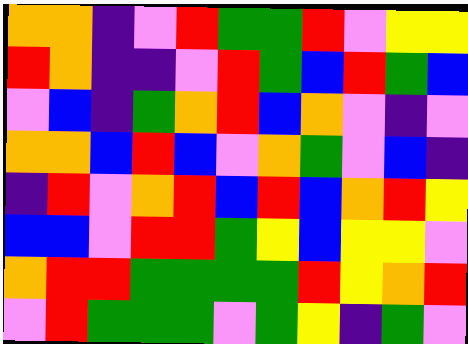[["orange", "orange", "indigo", "violet", "red", "green", "green", "red", "violet", "yellow", "yellow"], ["red", "orange", "indigo", "indigo", "violet", "red", "green", "blue", "red", "green", "blue"], ["violet", "blue", "indigo", "green", "orange", "red", "blue", "orange", "violet", "indigo", "violet"], ["orange", "orange", "blue", "red", "blue", "violet", "orange", "green", "violet", "blue", "indigo"], ["indigo", "red", "violet", "orange", "red", "blue", "red", "blue", "orange", "red", "yellow"], ["blue", "blue", "violet", "red", "red", "green", "yellow", "blue", "yellow", "yellow", "violet"], ["orange", "red", "red", "green", "green", "green", "green", "red", "yellow", "orange", "red"], ["violet", "red", "green", "green", "green", "violet", "green", "yellow", "indigo", "green", "violet"]]